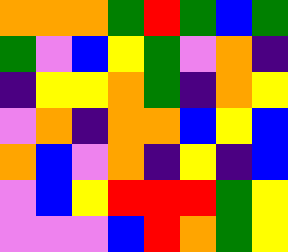[["orange", "orange", "orange", "green", "red", "green", "blue", "green"], ["green", "violet", "blue", "yellow", "green", "violet", "orange", "indigo"], ["indigo", "yellow", "yellow", "orange", "green", "indigo", "orange", "yellow"], ["violet", "orange", "indigo", "orange", "orange", "blue", "yellow", "blue"], ["orange", "blue", "violet", "orange", "indigo", "yellow", "indigo", "blue"], ["violet", "blue", "yellow", "red", "red", "red", "green", "yellow"], ["violet", "violet", "violet", "blue", "red", "orange", "green", "yellow"]]